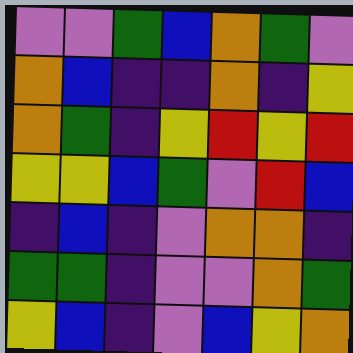[["violet", "violet", "green", "blue", "orange", "green", "violet"], ["orange", "blue", "indigo", "indigo", "orange", "indigo", "yellow"], ["orange", "green", "indigo", "yellow", "red", "yellow", "red"], ["yellow", "yellow", "blue", "green", "violet", "red", "blue"], ["indigo", "blue", "indigo", "violet", "orange", "orange", "indigo"], ["green", "green", "indigo", "violet", "violet", "orange", "green"], ["yellow", "blue", "indigo", "violet", "blue", "yellow", "orange"]]